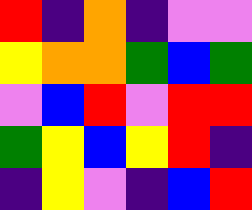[["red", "indigo", "orange", "indigo", "violet", "violet"], ["yellow", "orange", "orange", "green", "blue", "green"], ["violet", "blue", "red", "violet", "red", "red"], ["green", "yellow", "blue", "yellow", "red", "indigo"], ["indigo", "yellow", "violet", "indigo", "blue", "red"]]